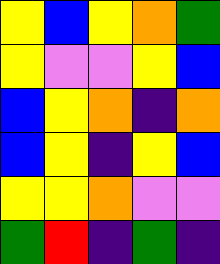[["yellow", "blue", "yellow", "orange", "green"], ["yellow", "violet", "violet", "yellow", "blue"], ["blue", "yellow", "orange", "indigo", "orange"], ["blue", "yellow", "indigo", "yellow", "blue"], ["yellow", "yellow", "orange", "violet", "violet"], ["green", "red", "indigo", "green", "indigo"]]